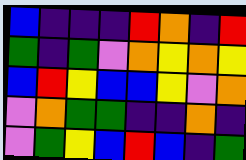[["blue", "indigo", "indigo", "indigo", "red", "orange", "indigo", "red"], ["green", "indigo", "green", "violet", "orange", "yellow", "orange", "yellow"], ["blue", "red", "yellow", "blue", "blue", "yellow", "violet", "orange"], ["violet", "orange", "green", "green", "indigo", "indigo", "orange", "indigo"], ["violet", "green", "yellow", "blue", "red", "blue", "indigo", "green"]]